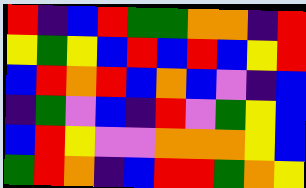[["red", "indigo", "blue", "red", "green", "green", "orange", "orange", "indigo", "red"], ["yellow", "green", "yellow", "blue", "red", "blue", "red", "blue", "yellow", "red"], ["blue", "red", "orange", "red", "blue", "orange", "blue", "violet", "indigo", "blue"], ["indigo", "green", "violet", "blue", "indigo", "red", "violet", "green", "yellow", "blue"], ["blue", "red", "yellow", "violet", "violet", "orange", "orange", "orange", "yellow", "blue"], ["green", "red", "orange", "indigo", "blue", "red", "red", "green", "orange", "yellow"]]